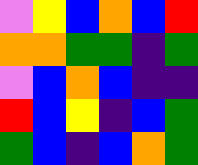[["violet", "yellow", "blue", "orange", "blue", "red"], ["orange", "orange", "green", "green", "indigo", "green"], ["violet", "blue", "orange", "blue", "indigo", "indigo"], ["red", "blue", "yellow", "indigo", "blue", "green"], ["green", "blue", "indigo", "blue", "orange", "green"]]